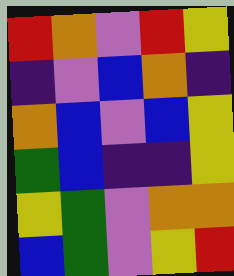[["red", "orange", "violet", "red", "yellow"], ["indigo", "violet", "blue", "orange", "indigo"], ["orange", "blue", "violet", "blue", "yellow"], ["green", "blue", "indigo", "indigo", "yellow"], ["yellow", "green", "violet", "orange", "orange"], ["blue", "green", "violet", "yellow", "red"]]